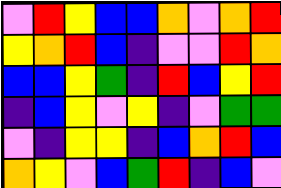[["violet", "red", "yellow", "blue", "blue", "orange", "violet", "orange", "red"], ["yellow", "orange", "red", "blue", "indigo", "violet", "violet", "red", "orange"], ["blue", "blue", "yellow", "green", "indigo", "red", "blue", "yellow", "red"], ["indigo", "blue", "yellow", "violet", "yellow", "indigo", "violet", "green", "green"], ["violet", "indigo", "yellow", "yellow", "indigo", "blue", "orange", "red", "blue"], ["orange", "yellow", "violet", "blue", "green", "red", "indigo", "blue", "violet"]]